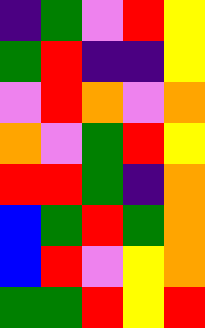[["indigo", "green", "violet", "red", "yellow"], ["green", "red", "indigo", "indigo", "yellow"], ["violet", "red", "orange", "violet", "orange"], ["orange", "violet", "green", "red", "yellow"], ["red", "red", "green", "indigo", "orange"], ["blue", "green", "red", "green", "orange"], ["blue", "red", "violet", "yellow", "orange"], ["green", "green", "red", "yellow", "red"]]